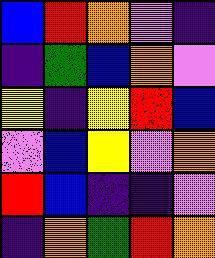[["blue", "red", "orange", "violet", "indigo"], ["indigo", "green", "blue", "orange", "violet"], ["yellow", "indigo", "yellow", "red", "blue"], ["violet", "blue", "yellow", "violet", "orange"], ["red", "blue", "indigo", "indigo", "violet"], ["indigo", "orange", "green", "red", "orange"]]